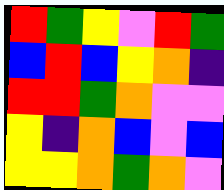[["red", "green", "yellow", "violet", "red", "green"], ["blue", "red", "blue", "yellow", "orange", "indigo"], ["red", "red", "green", "orange", "violet", "violet"], ["yellow", "indigo", "orange", "blue", "violet", "blue"], ["yellow", "yellow", "orange", "green", "orange", "violet"]]